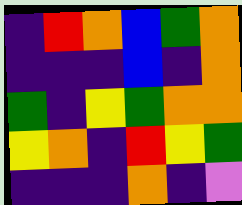[["indigo", "red", "orange", "blue", "green", "orange"], ["indigo", "indigo", "indigo", "blue", "indigo", "orange"], ["green", "indigo", "yellow", "green", "orange", "orange"], ["yellow", "orange", "indigo", "red", "yellow", "green"], ["indigo", "indigo", "indigo", "orange", "indigo", "violet"]]